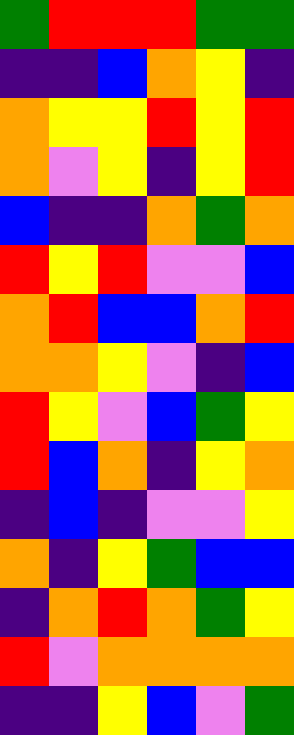[["green", "red", "red", "red", "green", "green"], ["indigo", "indigo", "blue", "orange", "yellow", "indigo"], ["orange", "yellow", "yellow", "red", "yellow", "red"], ["orange", "violet", "yellow", "indigo", "yellow", "red"], ["blue", "indigo", "indigo", "orange", "green", "orange"], ["red", "yellow", "red", "violet", "violet", "blue"], ["orange", "red", "blue", "blue", "orange", "red"], ["orange", "orange", "yellow", "violet", "indigo", "blue"], ["red", "yellow", "violet", "blue", "green", "yellow"], ["red", "blue", "orange", "indigo", "yellow", "orange"], ["indigo", "blue", "indigo", "violet", "violet", "yellow"], ["orange", "indigo", "yellow", "green", "blue", "blue"], ["indigo", "orange", "red", "orange", "green", "yellow"], ["red", "violet", "orange", "orange", "orange", "orange"], ["indigo", "indigo", "yellow", "blue", "violet", "green"]]